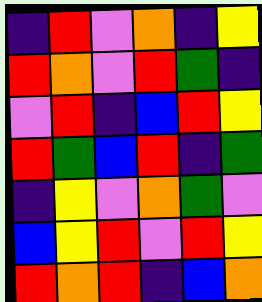[["indigo", "red", "violet", "orange", "indigo", "yellow"], ["red", "orange", "violet", "red", "green", "indigo"], ["violet", "red", "indigo", "blue", "red", "yellow"], ["red", "green", "blue", "red", "indigo", "green"], ["indigo", "yellow", "violet", "orange", "green", "violet"], ["blue", "yellow", "red", "violet", "red", "yellow"], ["red", "orange", "red", "indigo", "blue", "orange"]]